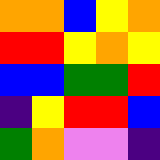[["orange", "orange", "blue", "yellow", "orange"], ["red", "red", "yellow", "orange", "yellow"], ["blue", "blue", "green", "green", "red"], ["indigo", "yellow", "red", "red", "blue"], ["green", "orange", "violet", "violet", "indigo"]]